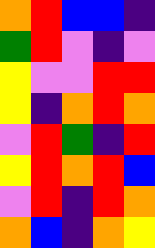[["orange", "red", "blue", "blue", "indigo"], ["green", "red", "violet", "indigo", "violet"], ["yellow", "violet", "violet", "red", "red"], ["yellow", "indigo", "orange", "red", "orange"], ["violet", "red", "green", "indigo", "red"], ["yellow", "red", "orange", "red", "blue"], ["violet", "red", "indigo", "red", "orange"], ["orange", "blue", "indigo", "orange", "yellow"]]